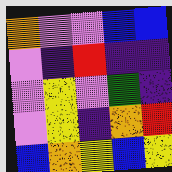[["orange", "violet", "violet", "blue", "blue"], ["violet", "indigo", "red", "indigo", "indigo"], ["violet", "yellow", "violet", "green", "indigo"], ["violet", "yellow", "indigo", "orange", "red"], ["blue", "orange", "yellow", "blue", "yellow"]]